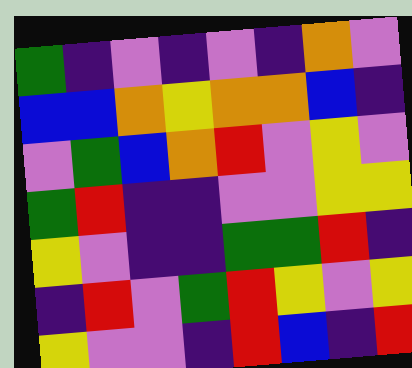[["green", "indigo", "violet", "indigo", "violet", "indigo", "orange", "violet"], ["blue", "blue", "orange", "yellow", "orange", "orange", "blue", "indigo"], ["violet", "green", "blue", "orange", "red", "violet", "yellow", "violet"], ["green", "red", "indigo", "indigo", "violet", "violet", "yellow", "yellow"], ["yellow", "violet", "indigo", "indigo", "green", "green", "red", "indigo"], ["indigo", "red", "violet", "green", "red", "yellow", "violet", "yellow"], ["yellow", "violet", "violet", "indigo", "red", "blue", "indigo", "red"]]